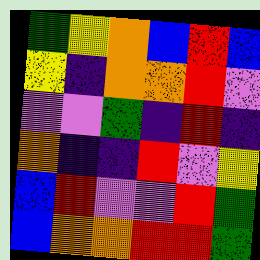[["green", "yellow", "orange", "blue", "red", "blue"], ["yellow", "indigo", "orange", "orange", "red", "violet"], ["violet", "violet", "green", "indigo", "red", "indigo"], ["orange", "indigo", "indigo", "red", "violet", "yellow"], ["blue", "red", "violet", "violet", "red", "green"], ["blue", "orange", "orange", "red", "red", "green"]]